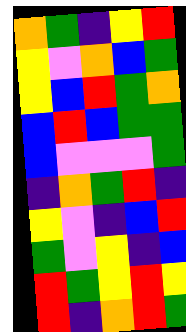[["orange", "green", "indigo", "yellow", "red"], ["yellow", "violet", "orange", "blue", "green"], ["yellow", "blue", "red", "green", "orange"], ["blue", "red", "blue", "green", "green"], ["blue", "violet", "violet", "violet", "green"], ["indigo", "orange", "green", "red", "indigo"], ["yellow", "violet", "indigo", "blue", "red"], ["green", "violet", "yellow", "indigo", "blue"], ["red", "green", "yellow", "red", "yellow"], ["red", "indigo", "orange", "red", "green"]]